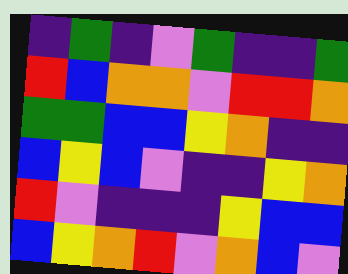[["indigo", "green", "indigo", "violet", "green", "indigo", "indigo", "green"], ["red", "blue", "orange", "orange", "violet", "red", "red", "orange"], ["green", "green", "blue", "blue", "yellow", "orange", "indigo", "indigo"], ["blue", "yellow", "blue", "violet", "indigo", "indigo", "yellow", "orange"], ["red", "violet", "indigo", "indigo", "indigo", "yellow", "blue", "blue"], ["blue", "yellow", "orange", "red", "violet", "orange", "blue", "violet"]]